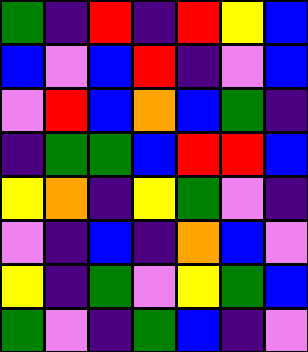[["green", "indigo", "red", "indigo", "red", "yellow", "blue"], ["blue", "violet", "blue", "red", "indigo", "violet", "blue"], ["violet", "red", "blue", "orange", "blue", "green", "indigo"], ["indigo", "green", "green", "blue", "red", "red", "blue"], ["yellow", "orange", "indigo", "yellow", "green", "violet", "indigo"], ["violet", "indigo", "blue", "indigo", "orange", "blue", "violet"], ["yellow", "indigo", "green", "violet", "yellow", "green", "blue"], ["green", "violet", "indigo", "green", "blue", "indigo", "violet"]]